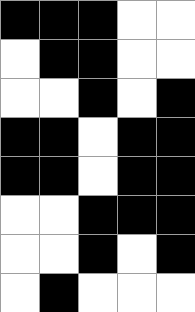[["black", "black", "black", "white", "white"], ["white", "black", "black", "white", "white"], ["white", "white", "black", "white", "black"], ["black", "black", "white", "black", "black"], ["black", "black", "white", "black", "black"], ["white", "white", "black", "black", "black"], ["white", "white", "black", "white", "black"], ["white", "black", "white", "white", "white"]]